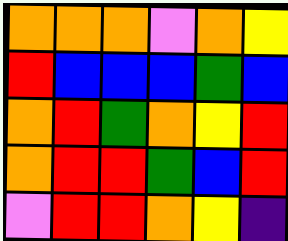[["orange", "orange", "orange", "violet", "orange", "yellow"], ["red", "blue", "blue", "blue", "green", "blue"], ["orange", "red", "green", "orange", "yellow", "red"], ["orange", "red", "red", "green", "blue", "red"], ["violet", "red", "red", "orange", "yellow", "indigo"]]